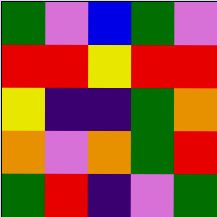[["green", "violet", "blue", "green", "violet"], ["red", "red", "yellow", "red", "red"], ["yellow", "indigo", "indigo", "green", "orange"], ["orange", "violet", "orange", "green", "red"], ["green", "red", "indigo", "violet", "green"]]